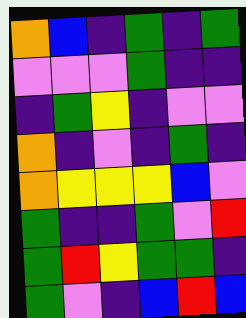[["orange", "blue", "indigo", "green", "indigo", "green"], ["violet", "violet", "violet", "green", "indigo", "indigo"], ["indigo", "green", "yellow", "indigo", "violet", "violet"], ["orange", "indigo", "violet", "indigo", "green", "indigo"], ["orange", "yellow", "yellow", "yellow", "blue", "violet"], ["green", "indigo", "indigo", "green", "violet", "red"], ["green", "red", "yellow", "green", "green", "indigo"], ["green", "violet", "indigo", "blue", "red", "blue"]]